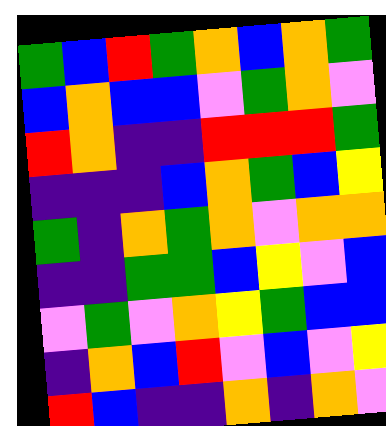[["green", "blue", "red", "green", "orange", "blue", "orange", "green"], ["blue", "orange", "blue", "blue", "violet", "green", "orange", "violet"], ["red", "orange", "indigo", "indigo", "red", "red", "red", "green"], ["indigo", "indigo", "indigo", "blue", "orange", "green", "blue", "yellow"], ["green", "indigo", "orange", "green", "orange", "violet", "orange", "orange"], ["indigo", "indigo", "green", "green", "blue", "yellow", "violet", "blue"], ["violet", "green", "violet", "orange", "yellow", "green", "blue", "blue"], ["indigo", "orange", "blue", "red", "violet", "blue", "violet", "yellow"], ["red", "blue", "indigo", "indigo", "orange", "indigo", "orange", "violet"]]